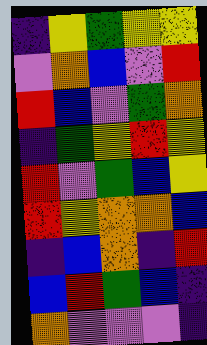[["indigo", "yellow", "green", "yellow", "yellow"], ["violet", "orange", "blue", "violet", "red"], ["red", "blue", "violet", "green", "orange"], ["indigo", "green", "yellow", "red", "yellow"], ["red", "violet", "green", "blue", "yellow"], ["red", "yellow", "orange", "orange", "blue"], ["indigo", "blue", "orange", "indigo", "red"], ["blue", "red", "green", "blue", "indigo"], ["orange", "violet", "violet", "violet", "indigo"]]